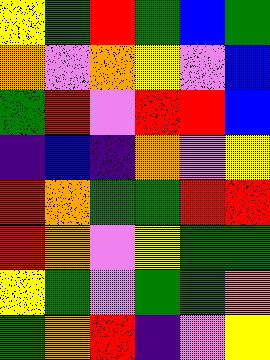[["yellow", "green", "red", "green", "blue", "green"], ["orange", "violet", "orange", "yellow", "violet", "blue"], ["green", "red", "violet", "red", "red", "blue"], ["indigo", "blue", "indigo", "orange", "violet", "yellow"], ["red", "orange", "green", "green", "red", "red"], ["red", "orange", "violet", "yellow", "green", "green"], ["yellow", "green", "violet", "green", "green", "orange"], ["green", "orange", "red", "indigo", "violet", "yellow"]]